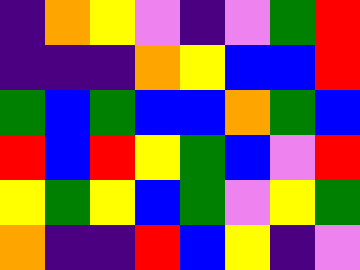[["indigo", "orange", "yellow", "violet", "indigo", "violet", "green", "red"], ["indigo", "indigo", "indigo", "orange", "yellow", "blue", "blue", "red"], ["green", "blue", "green", "blue", "blue", "orange", "green", "blue"], ["red", "blue", "red", "yellow", "green", "blue", "violet", "red"], ["yellow", "green", "yellow", "blue", "green", "violet", "yellow", "green"], ["orange", "indigo", "indigo", "red", "blue", "yellow", "indigo", "violet"]]